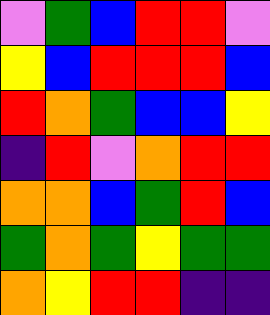[["violet", "green", "blue", "red", "red", "violet"], ["yellow", "blue", "red", "red", "red", "blue"], ["red", "orange", "green", "blue", "blue", "yellow"], ["indigo", "red", "violet", "orange", "red", "red"], ["orange", "orange", "blue", "green", "red", "blue"], ["green", "orange", "green", "yellow", "green", "green"], ["orange", "yellow", "red", "red", "indigo", "indigo"]]